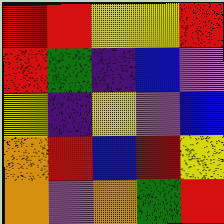[["red", "red", "yellow", "yellow", "red"], ["red", "green", "indigo", "blue", "violet"], ["yellow", "indigo", "yellow", "violet", "blue"], ["orange", "red", "blue", "red", "yellow"], ["orange", "violet", "orange", "green", "red"]]